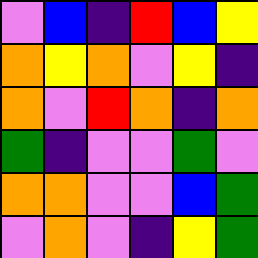[["violet", "blue", "indigo", "red", "blue", "yellow"], ["orange", "yellow", "orange", "violet", "yellow", "indigo"], ["orange", "violet", "red", "orange", "indigo", "orange"], ["green", "indigo", "violet", "violet", "green", "violet"], ["orange", "orange", "violet", "violet", "blue", "green"], ["violet", "orange", "violet", "indigo", "yellow", "green"]]